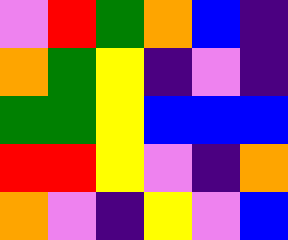[["violet", "red", "green", "orange", "blue", "indigo"], ["orange", "green", "yellow", "indigo", "violet", "indigo"], ["green", "green", "yellow", "blue", "blue", "blue"], ["red", "red", "yellow", "violet", "indigo", "orange"], ["orange", "violet", "indigo", "yellow", "violet", "blue"]]